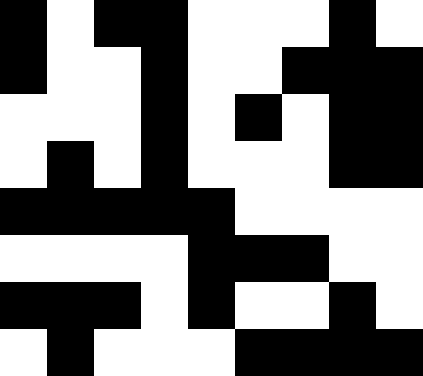[["black", "white", "black", "black", "white", "white", "white", "black", "white"], ["black", "white", "white", "black", "white", "white", "black", "black", "black"], ["white", "white", "white", "black", "white", "black", "white", "black", "black"], ["white", "black", "white", "black", "white", "white", "white", "black", "black"], ["black", "black", "black", "black", "black", "white", "white", "white", "white"], ["white", "white", "white", "white", "black", "black", "black", "white", "white"], ["black", "black", "black", "white", "black", "white", "white", "black", "white"], ["white", "black", "white", "white", "white", "black", "black", "black", "black"]]